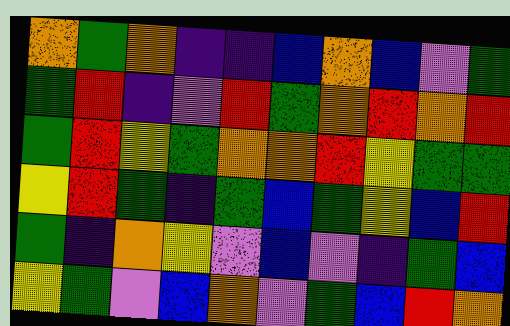[["orange", "green", "orange", "indigo", "indigo", "blue", "orange", "blue", "violet", "green"], ["green", "red", "indigo", "violet", "red", "green", "orange", "red", "orange", "red"], ["green", "red", "yellow", "green", "orange", "orange", "red", "yellow", "green", "green"], ["yellow", "red", "green", "indigo", "green", "blue", "green", "yellow", "blue", "red"], ["green", "indigo", "orange", "yellow", "violet", "blue", "violet", "indigo", "green", "blue"], ["yellow", "green", "violet", "blue", "orange", "violet", "green", "blue", "red", "orange"]]